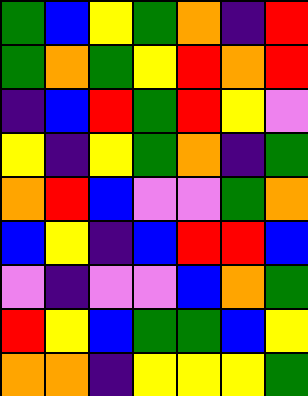[["green", "blue", "yellow", "green", "orange", "indigo", "red"], ["green", "orange", "green", "yellow", "red", "orange", "red"], ["indigo", "blue", "red", "green", "red", "yellow", "violet"], ["yellow", "indigo", "yellow", "green", "orange", "indigo", "green"], ["orange", "red", "blue", "violet", "violet", "green", "orange"], ["blue", "yellow", "indigo", "blue", "red", "red", "blue"], ["violet", "indigo", "violet", "violet", "blue", "orange", "green"], ["red", "yellow", "blue", "green", "green", "blue", "yellow"], ["orange", "orange", "indigo", "yellow", "yellow", "yellow", "green"]]